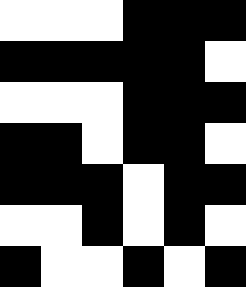[["white", "white", "white", "black", "black", "black"], ["black", "black", "black", "black", "black", "white"], ["white", "white", "white", "black", "black", "black"], ["black", "black", "white", "black", "black", "white"], ["black", "black", "black", "white", "black", "black"], ["white", "white", "black", "white", "black", "white"], ["black", "white", "white", "black", "white", "black"]]